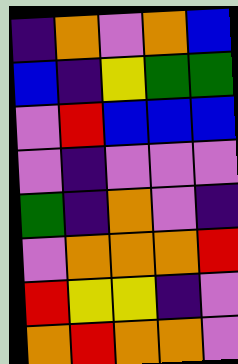[["indigo", "orange", "violet", "orange", "blue"], ["blue", "indigo", "yellow", "green", "green"], ["violet", "red", "blue", "blue", "blue"], ["violet", "indigo", "violet", "violet", "violet"], ["green", "indigo", "orange", "violet", "indigo"], ["violet", "orange", "orange", "orange", "red"], ["red", "yellow", "yellow", "indigo", "violet"], ["orange", "red", "orange", "orange", "violet"]]